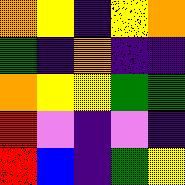[["orange", "yellow", "indigo", "yellow", "orange"], ["green", "indigo", "orange", "indigo", "indigo"], ["orange", "yellow", "yellow", "green", "green"], ["red", "violet", "indigo", "violet", "indigo"], ["red", "blue", "indigo", "green", "yellow"]]